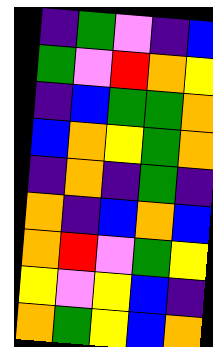[["indigo", "green", "violet", "indigo", "blue"], ["green", "violet", "red", "orange", "yellow"], ["indigo", "blue", "green", "green", "orange"], ["blue", "orange", "yellow", "green", "orange"], ["indigo", "orange", "indigo", "green", "indigo"], ["orange", "indigo", "blue", "orange", "blue"], ["orange", "red", "violet", "green", "yellow"], ["yellow", "violet", "yellow", "blue", "indigo"], ["orange", "green", "yellow", "blue", "orange"]]